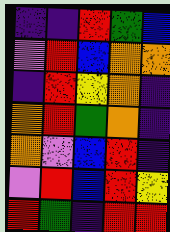[["indigo", "indigo", "red", "green", "blue"], ["violet", "red", "blue", "orange", "orange"], ["indigo", "red", "yellow", "orange", "indigo"], ["orange", "red", "green", "orange", "indigo"], ["orange", "violet", "blue", "red", "indigo"], ["violet", "red", "blue", "red", "yellow"], ["red", "green", "indigo", "red", "red"]]